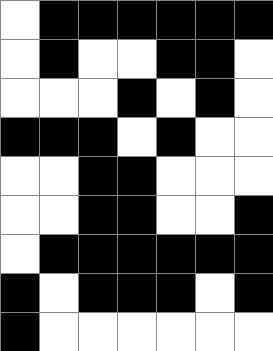[["white", "black", "black", "black", "black", "black", "black"], ["white", "black", "white", "white", "black", "black", "white"], ["white", "white", "white", "black", "white", "black", "white"], ["black", "black", "black", "white", "black", "white", "white"], ["white", "white", "black", "black", "white", "white", "white"], ["white", "white", "black", "black", "white", "white", "black"], ["white", "black", "black", "black", "black", "black", "black"], ["black", "white", "black", "black", "black", "white", "black"], ["black", "white", "white", "white", "white", "white", "white"]]